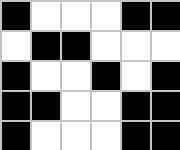[["black", "white", "white", "white", "black", "black"], ["white", "black", "black", "white", "white", "white"], ["black", "white", "white", "black", "white", "black"], ["black", "black", "white", "white", "black", "black"], ["black", "white", "white", "white", "black", "black"]]